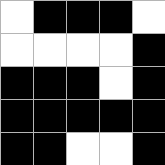[["white", "black", "black", "black", "white"], ["white", "white", "white", "white", "black"], ["black", "black", "black", "white", "black"], ["black", "black", "black", "black", "black"], ["black", "black", "white", "white", "black"]]